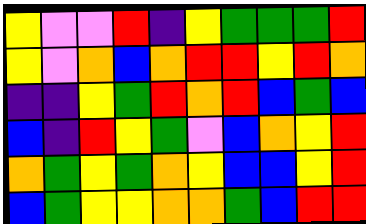[["yellow", "violet", "violet", "red", "indigo", "yellow", "green", "green", "green", "red"], ["yellow", "violet", "orange", "blue", "orange", "red", "red", "yellow", "red", "orange"], ["indigo", "indigo", "yellow", "green", "red", "orange", "red", "blue", "green", "blue"], ["blue", "indigo", "red", "yellow", "green", "violet", "blue", "orange", "yellow", "red"], ["orange", "green", "yellow", "green", "orange", "yellow", "blue", "blue", "yellow", "red"], ["blue", "green", "yellow", "yellow", "orange", "orange", "green", "blue", "red", "red"]]